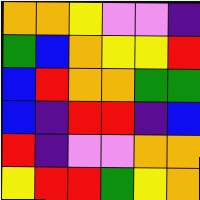[["orange", "orange", "yellow", "violet", "violet", "indigo"], ["green", "blue", "orange", "yellow", "yellow", "red"], ["blue", "red", "orange", "orange", "green", "green"], ["blue", "indigo", "red", "red", "indigo", "blue"], ["red", "indigo", "violet", "violet", "orange", "orange"], ["yellow", "red", "red", "green", "yellow", "orange"]]